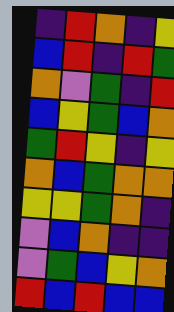[["indigo", "red", "orange", "indigo", "yellow"], ["blue", "red", "indigo", "red", "green"], ["orange", "violet", "green", "indigo", "red"], ["blue", "yellow", "green", "blue", "orange"], ["green", "red", "yellow", "indigo", "yellow"], ["orange", "blue", "green", "orange", "orange"], ["yellow", "yellow", "green", "orange", "indigo"], ["violet", "blue", "orange", "indigo", "indigo"], ["violet", "green", "blue", "yellow", "orange"], ["red", "blue", "red", "blue", "blue"]]